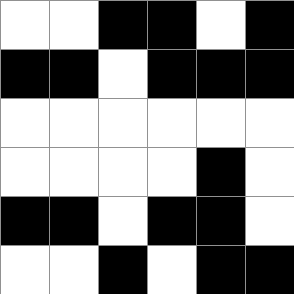[["white", "white", "black", "black", "white", "black"], ["black", "black", "white", "black", "black", "black"], ["white", "white", "white", "white", "white", "white"], ["white", "white", "white", "white", "black", "white"], ["black", "black", "white", "black", "black", "white"], ["white", "white", "black", "white", "black", "black"]]